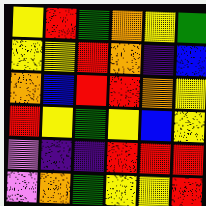[["yellow", "red", "green", "orange", "yellow", "green"], ["yellow", "yellow", "red", "orange", "indigo", "blue"], ["orange", "blue", "red", "red", "orange", "yellow"], ["red", "yellow", "green", "yellow", "blue", "yellow"], ["violet", "indigo", "indigo", "red", "red", "red"], ["violet", "orange", "green", "yellow", "yellow", "red"]]